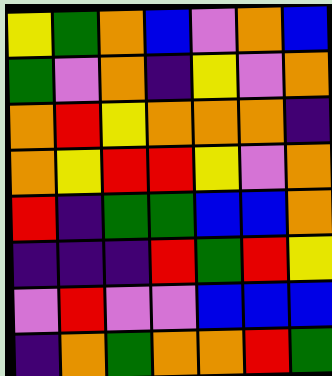[["yellow", "green", "orange", "blue", "violet", "orange", "blue"], ["green", "violet", "orange", "indigo", "yellow", "violet", "orange"], ["orange", "red", "yellow", "orange", "orange", "orange", "indigo"], ["orange", "yellow", "red", "red", "yellow", "violet", "orange"], ["red", "indigo", "green", "green", "blue", "blue", "orange"], ["indigo", "indigo", "indigo", "red", "green", "red", "yellow"], ["violet", "red", "violet", "violet", "blue", "blue", "blue"], ["indigo", "orange", "green", "orange", "orange", "red", "green"]]